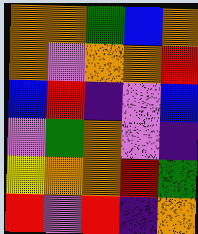[["orange", "orange", "green", "blue", "orange"], ["orange", "violet", "orange", "orange", "red"], ["blue", "red", "indigo", "violet", "blue"], ["violet", "green", "orange", "violet", "indigo"], ["yellow", "orange", "orange", "red", "green"], ["red", "violet", "red", "indigo", "orange"]]